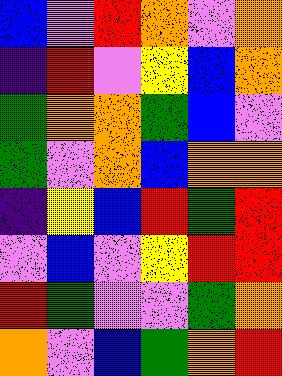[["blue", "violet", "red", "orange", "violet", "orange"], ["indigo", "red", "violet", "yellow", "blue", "orange"], ["green", "orange", "orange", "green", "blue", "violet"], ["green", "violet", "orange", "blue", "orange", "orange"], ["indigo", "yellow", "blue", "red", "green", "red"], ["violet", "blue", "violet", "yellow", "red", "red"], ["red", "green", "violet", "violet", "green", "orange"], ["orange", "violet", "blue", "green", "orange", "red"]]